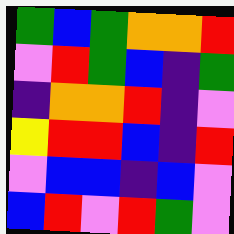[["green", "blue", "green", "orange", "orange", "red"], ["violet", "red", "green", "blue", "indigo", "green"], ["indigo", "orange", "orange", "red", "indigo", "violet"], ["yellow", "red", "red", "blue", "indigo", "red"], ["violet", "blue", "blue", "indigo", "blue", "violet"], ["blue", "red", "violet", "red", "green", "violet"]]